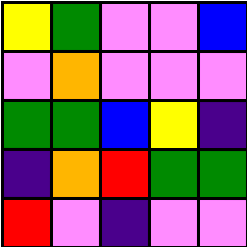[["yellow", "green", "violet", "violet", "blue"], ["violet", "orange", "violet", "violet", "violet"], ["green", "green", "blue", "yellow", "indigo"], ["indigo", "orange", "red", "green", "green"], ["red", "violet", "indigo", "violet", "violet"]]